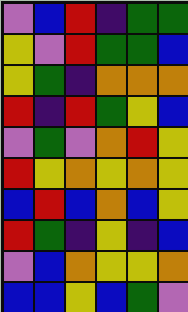[["violet", "blue", "red", "indigo", "green", "green"], ["yellow", "violet", "red", "green", "green", "blue"], ["yellow", "green", "indigo", "orange", "orange", "orange"], ["red", "indigo", "red", "green", "yellow", "blue"], ["violet", "green", "violet", "orange", "red", "yellow"], ["red", "yellow", "orange", "yellow", "orange", "yellow"], ["blue", "red", "blue", "orange", "blue", "yellow"], ["red", "green", "indigo", "yellow", "indigo", "blue"], ["violet", "blue", "orange", "yellow", "yellow", "orange"], ["blue", "blue", "yellow", "blue", "green", "violet"]]